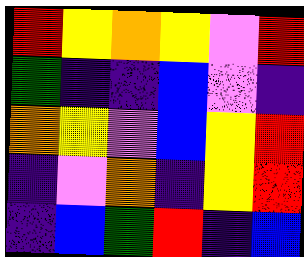[["red", "yellow", "orange", "yellow", "violet", "red"], ["green", "indigo", "indigo", "blue", "violet", "indigo"], ["orange", "yellow", "violet", "blue", "yellow", "red"], ["indigo", "violet", "orange", "indigo", "yellow", "red"], ["indigo", "blue", "green", "red", "indigo", "blue"]]